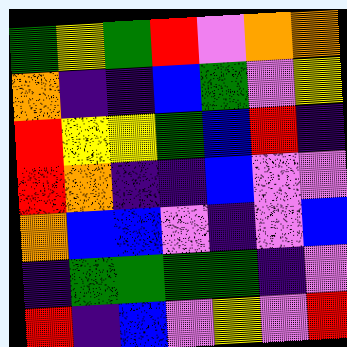[["green", "yellow", "green", "red", "violet", "orange", "orange"], ["orange", "indigo", "indigo", "blue", "green", "violet", "yellow"], ["red", "yellow", "yellow", "green", "blue", "red", "indigo"], ["red", "orange", "indigo", "indigo", "blue", "violet", "violet"], ["orange", "blue", "blue", "violet", "indigo", "violet", "blue"], ["indigo", "green", "green", "green", "green", "indigo", "violet"], ["red", "indigo", "blue", "violet", "yellow", "violet", "red"]]